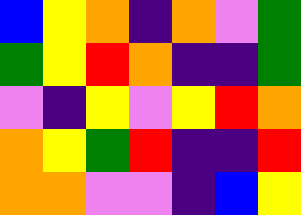[["blue", "yellow", "orange", "indigo", "orange", "violet", "green"], ["green", "yellow", "red", "orange", "indigo", "indigo", "green"], ["violet", "indigo", "yellow", "violet", "yellow", "red", "orange"], ["orange", "yellow", "green", "red", "indigo", "indigo", "red"], ["orange", "orange", "violet", "violet", "indigo", "blue", "yellow"]]